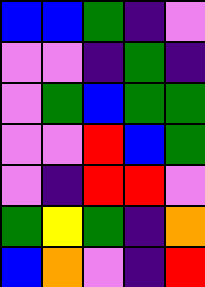[["blue", "blue", "green", "indigo", "violet"], ["violet", "violet", "indigo", "green", "indigo"], ["violet", "green", "blue", "green", "green"], ["violet", "violet", "red", "blue", "green"], ["violet", "indigo", "red", "red", "violet"], ["green", "yellow", "green", "indigo", "orange"], ["blue", "orange", "violet", "indigo", "red"]]